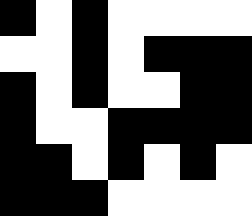[["black", "white", "black", "white", "white", "white", "white"], ["white", "white", "black", "white", "black", "black", "black"], ["black", "white", "black", "white", "white", "black", "black"], ["black", "white", "white", "black", "black", "black", "black"], ["black", "black", "white", "black", "white", "black", "white"], ["black", "black", "black", "white", "white", "white", "white"]]